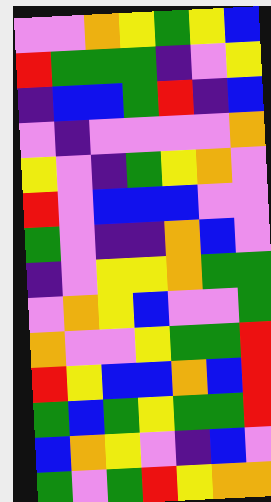[["violet", "violet", "orange", "yellow", "green", "yellow", "blue"], ["red", "green", "green", "green", "indigo", "violet", "yellow"], ["indigo", "blue", "blue", "green", "red", "indigo", "blue"], ["violet", "indigo", "violet", "violet", "violet", "violet", "orange"], ["yellow", "violet", "indigo", "green", "yellow", "orange", "violet"], ["red", "violet", "blue", "blue", "blue", "violet", "violet"], ["green", "violet", "indigo", "indigo", "orange", "blue", "violet"], ["indigo", "violet", "yellow", "yellow", "orange", "green", "green"], ["violet", "orange", "yellow", "blue", "violet", "violet", "green"], ["orange", "violet", "violet", "yellow", "green", "green", "red"], ["red", "yellow", "blue", "blue", "orange", "blue", "red"], ["green", "blue", "green", "yellow", "green", "green", "red"], ["blue", "orange", "yellow", "violet", "indigo", "blue", "violet"], ["green", "violet", "green", "red", "yellow", "orange", "orange"]]